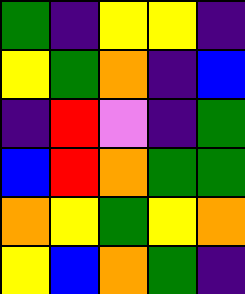[["green", "indigo", "yellow", "yellow", "indigo"], ["yellow", "green", "orange", "indigo", "blue"], ["indigo", "red", "violet", "indigo", "green"], ["blue", "red", "orange", "green", "green"], ["orange", "yellow", "green", "yellow", "orange"], ["yellow", "blue", "orange", "green", "indigo"]]